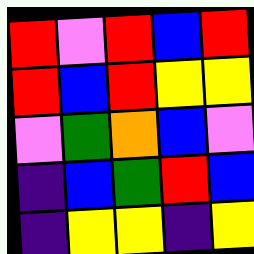[["red", "violet", "red", "blue", "red"], ["red", "blue", "red", "yellow", "yellow"], ["violet", "green", "orange", "blue", "violet"], ["indigo", "blue", "green", "red", "blue"], ["indigo", "yellow", "yellow", "indigo", "yellow"]]